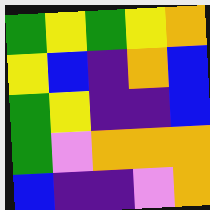[["green", "yellow", "green", "yellow", "orange"], ["yellow", "blue", "indigo", "orange", "blue"], ["green", "yellow", "indigo", "indigo", "blue"], ["green", "violet", "orange", "orange", "orange"], ["blue", "indigo", "indigo", "violet", "orange"]]